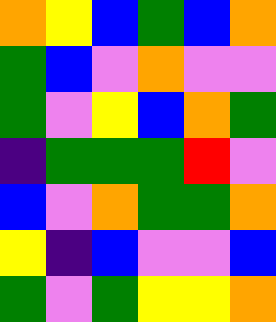[["orange", "yellow", "blue", "green", "blue", "orange"], ["green", "blue", "violet", "orange", "violet", "violet"], ["green", "violet", "yellow", "blue", "orange", "green"], ["indigo", "green", "green", "green", "red", "violet"], ["blue", "violet", "orange", "green", "green", "orange"], ["yellow", "indigo", "blue", "violet", "violet", "blue"], ["green", "violet", "green", "yellow", "yellow", "orange"]]